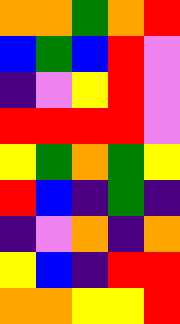[["orange", "orange", "green", "orange", "red"], ["blue", "green", "blue", "red", "violet"], ["indigo", "violet", "yellow", "red", "violet"], ["red", "red", "red", "red", "violet"], ["yellow", "green", "orange", "green", "yellow"], ["red", "blue", "indigo", "green", "indigo"], ["indigo", "violet", "orange", "indigo", "orange"], ["yellow", "blue", "indigo", "red", "red"], ["orange", "orange", "yellow", "yellow", "red"]]